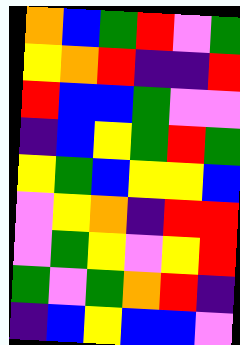[["orange", "blue", "green", "red", "violet", "green"], ["yellow", "orange", "red", "indigo", "indigo", "red"], ["red", "blue", "blue", "green", "violet", "violet"], ["indigo", "blue", "yellow", "green", "red", "green"], ["yellow", "green", "blue", "yellow", "yellow", "blue"], ["violet", "yellow", "orange", "indigo", "red", "red"], ["violet", "green", "yellow", "violet", "yellow", "red"], ["green", "violet", "green", "orange", "red", "indigo"], ["indigo", "blue", "yellow", "blue", "blue", "violet"]]